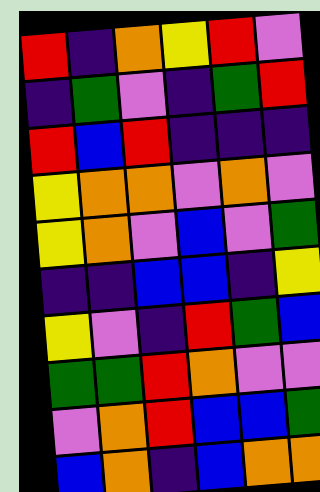[["red", "indigo", "orange", "yellow", "red", "violet"], ["indigo", "green", "violet", "indigo", "green", "red"], ["red", "blue", "red", "indigo", "indigo", "indigo"], ["yellow", "orange", "orange", "violet", "orange", "violet"], ["yellow", "orange", "violet", "blue", "violet", "green"], ["indigo", "indigo", "blue", "blue", "indigo", "yellow"], ["yellow", "violet", "indigo", "red", "green", "blue"], ["green", "green", "red", "orange", "violet", "violet"], ["violet", "orange", "red", "blue", "blue", "green"], ["blue", "orange", "indigo", "blue", "orange", "orange"]]